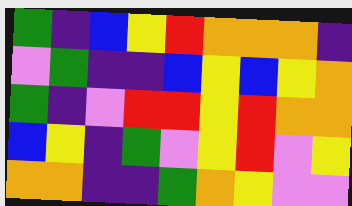[["green", "indigo", "blue", "yellow", "red", "orange", "orange", "orange", "indigo"], ["violet", "green", "indigo", "indigo", "blue", "yellow", "blue", "yellow", "orange"], ["green", "indigo", "violet", "red", "red", "yellow", "red", "orange", "orange"], ["blue", "yellow", "indigo", "green", "violet", "yellow", "red", "violet", "yellow"], ["orange", "orange", "indigo", "indigo", "green", "orange", "yellow", "violet", "violet"]]